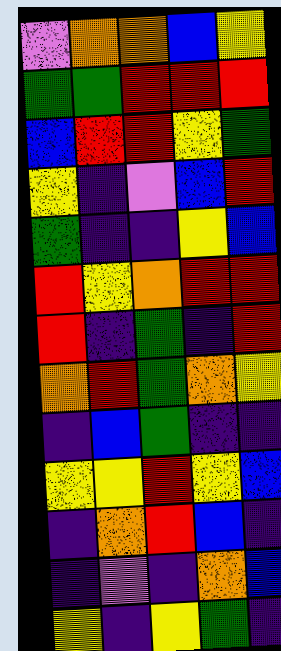[["violet", "orange", "orange", "blue", "yellow"], ["green", "green", "red", "red", "red"], ["blue", "red", "red", "yellow", "green"], ["yellow", "indigo", "violet", "blue", "red"], ["green", "indigo", "indigo", "yellow", "blue"], ["red", "yellow", "orange", "red", "red"], ["red", "indigo", "green", "indigo", "red"], ["orange", "red", "green", "orange", "yellow"], ["indigo", "blue", "green", "indigo", "indigo"], ["yellow", "yellow", "red", "yellow", "blue"], ["indigo", "orange", "red", "blue", "indigo"], ["indigo", "violet", "indigo", "orange", "blue"], ["yellow", "indigo", "yellow", "green", "indigo"]]